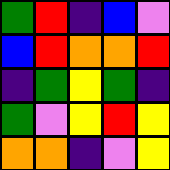[["green", "red", "indigo", "blue", "violet"], ["blue", "red", "orange", "orange", "red"], ["indigo", "green", "yellow", "green", "indigo"], ["green", "violet", "yellow", "red", "yellow"], ["orange", "orange", "indigo", "violet", "yellow"]]